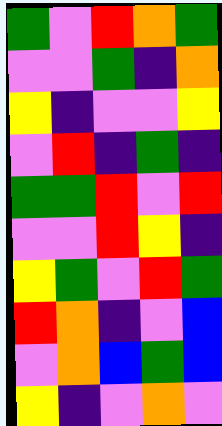[["green", "violet", "red", "orange", "green"], ["violet", "violet", "green", "indigo", "orange"], ["yellow", "indigo", "violet", "violet", "yellow"], ["violet", "red", "indigo", "green", "indigo"], ["green", "green", "red", "violet", "red"], ["violet", "violet", "red", "yellow", "indigo"], ["yellow", "green", "violet", "red", "green"], ["red", "orange", "indigo", "violet", "blue"], ["violet", "orange", "blue", "green", "blue"], ["yellow", "indigo", "violet", "orange", "violet"]]